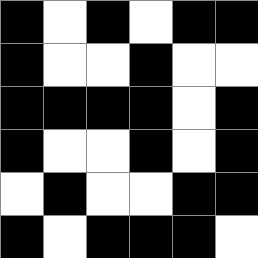[["black", "white", "black", "white", "black", "black"], ["black", "white", "white", "black", "white", "white"], ["black", "black", "black", "black", "white", "black"], ["black", "white", "white", "black", "white", "black"], ["white", "black", "white", "white", "black", "black"], ["black", "white", "black", "black", "black", "white"]]